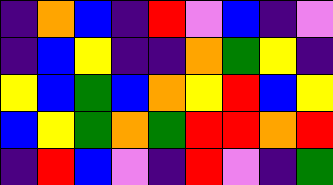[["indigo", "orange", "blue", "indigo", "red", "violet", "blue", "indigo", "violet"], ["indigo", "blue", "yellow", "indigo", "indigo", "orange", "green", "yellow", "indigo"], ["yellow", "blue", "green", "blue", "orange", "yellow", "red", "blue", "yellow"], ["blue", "yellow", "green", "orange", "green", "red", "red", "orange", "red"], ["indigo", "red", "blue", "violet", "indigo", "red", "violet", "indigo", "green"]]